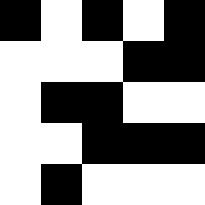[["black", "white", "black", "white", "black"], ["white", "white", "white", "black", "black"], ["white", "black", "black", "white", "white"], ["white", "white", "black", "black", "black"], ["white", "black", "white", "white", "white"]]